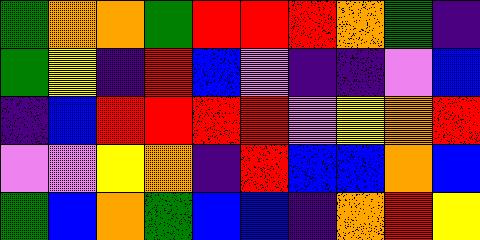[["green", "orange", "orange", "green", "red", "red", "red", "orange", "green", "indigo"], ["green", "yellow", "indigo", "red", "blue", "violet", "indigo", "indigo", "violet", "blue"], ["indigo", "blue", "red", "red", "red", "red", "violet", "yellow", "orange", "red"], ["violet", "violet", "yellow", "orange", "indigo", "red", "blue", "blue", "orange", "blue"], ["green", "blue", "orange", "green", "blue", "blue", "indigo", "orange", "red", "yellow"]]